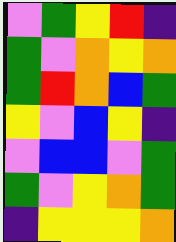[["violet", "green", "yellow", "red", "indigo"], ["green", "violet", "orange", "yellow", "orange"], ["green", "red", "orange", "blue", "green"], ["yellow", "violet", "blue", "yellow", "indigo"], ["violet", "blue", "blue", "violet", "green"], ["green", "violet", "yellow", "orange", "green"], ["indigo", "yellow", "yellow", "yellow", "orange"]]